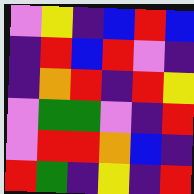[["violet", "yellow", "indigo", "blue", "red", "blue"], ["indigo", "red", "blue", "red", "violet", "indigo"], ["indigo", "orange", "red", "indigo", "red", "yellow"], ["violet", "green", "green", "violet", "indigo", "red"], ["violet", "red", "red", "orange", "blue", "indigo"], ["red", "green", "indigo", "yellow", "indigo", "red"]]